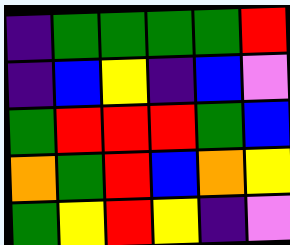[["indigo", "green", "green", "green", "green", "red"], ["indigo", "blue", "yellow", "indigo", "blue", "violet"], ["green", "red", "red", "red", "green", "blue"], ["orange", "green", "red", "blue", "orange", "yellow"], ["green", "yellow", "red", "yellow", "indigo", "violet"]]